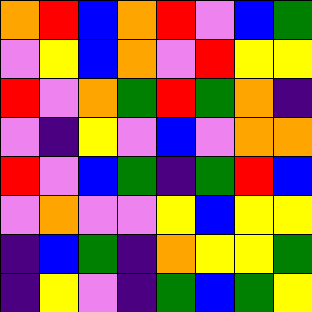[["orange", "red", "blue", "orange", "red", "violet", "blue", "green"], ["violet", "yellow", "blue", "orange", "violet", "red", "yellow", "yellow"], ["red", "violet", "orange", "green", "red", "green", "orange", "indigo"], ["violet", "indigo", "yellow", "violet", "blue", "violet", "orange", "orange"], ["red", "violet", "blue", "green", "indigo", "green", "red", "blue"], ["violet", "orange", "violet", "violet", "yellow", "blue", "yellow", "yellow"], ["indigo", "blue", "green", "indigo", "orange", "yellow", "yellow", "green"], ["indigo", "yellow", "violet", "indigo", "green", "blue", "green", "yellow"]]